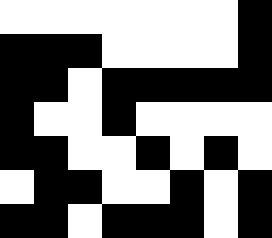[["white", "white", "white", "white", "white", "white", "white", "black"], ["black", "black", "black", "white", "white", "white", "white", "black"], ["black", "black", "white", "black", "black", "black", "black", "black"], ["black", "white", "white", "black", "white", "white", "white", "white"], ["black", "black", "white", "white", "black", "white", "black", "white"], ["white", "black", "black", "white", "white", "black", "white", "black"], ["black", "black", "white", "black", "black", "black", "white", "black"]]